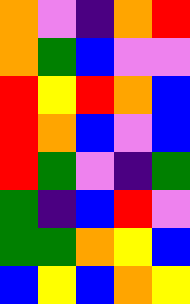[["orange", "violet", "indigo", "orange", "red"], ["orange", "green", "blue", "violet", "violet"], ["red", "yellow", "red", "orange", "blue"], ["red", "orange", "blue", "violet", "blue"], ["red", "green", "violet", "indigo", "green"], ["green", "indigo", "blue", "red", "violet"], ["green", "green", "orange", "yellow", "blue"], ["blue", "yellow", "blue", "orange", "yellow"]]